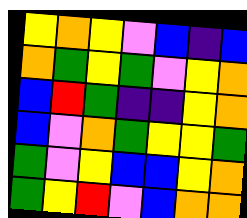[["yellow", "orange", "yellow", "violet", "blue", "indigo", "blue"], ["orange", "green", "yellow", "green", "violet", "yellow", "orange"], ["blue", "red", "green", "indigo", "indigo", "yellow", "orange"], ["blue", "violet", "orange", "green", "yellow", "yellow", "green"], ["green", "violet", "yellow", "blue", "blue", "yellow", "orange"], ["green", "yellow", "red", "violet", "blue", "orange", "orange"]]